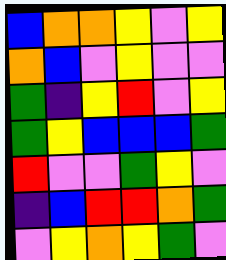[["blue", "orange", "orange", "yellow", "violet", "yellow"], ["orange", "blue", "violet", "yellow", "violet", "violet"], ["green", "indigo", "yellow", "red", "violet", "yellow"], ["green", "yellow", "blue", "blue", "blue", "green"], ["red", "violet", "violet", "green", "yellow", "violet"], ["indigo", "blue", "red", "red", "orange", "green"], ["violet", "yellow", "orange", "yellow", "green", "violet"]]